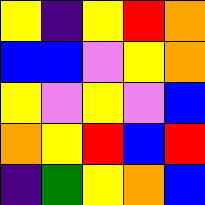[["yellow", "indigo", "yellow", "red", "orange"], ["blue", "blue", "violet", "yellow", "orange"], ["yellow", "violet", "yellow", "violet", "blue"], ["orange", "yellow", "red", "blue", "red"], ["indigo", "green", "yellow", "orange", "blue"]]